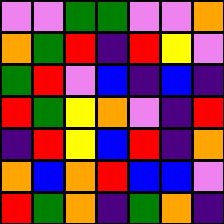[["violet", "violet", "green", "green", "violet", "violet", "orange"], ["orange", "green", "red", "indigo", "red", "yellow", "violet"], ["green", "red", "violet", "blue", "indigo", "blue", "indigo"], ["red", "green", "yellow", "orange", "violet", "indigo", "red"], ["indigo", "red", "yellow", "blue", "red", "indigo", "orange"], ["orange", "blue", "orange", "red", "blue", "blue", "violet"], ["red", "green", "orange", "indigo", "green", "orange", "indigo"]]